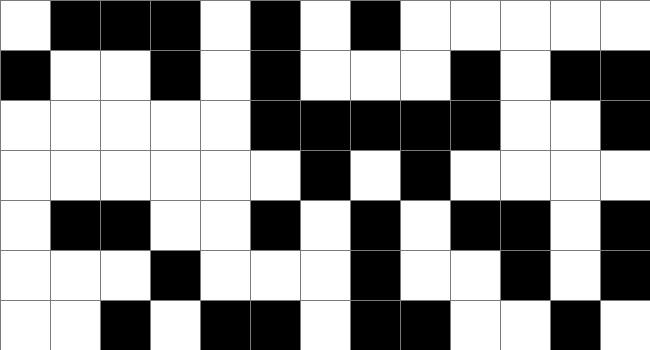[["white", "black", "black", "black", "white", "black", "white", "black", "white", "white", "white", "white", "white"], ["black", "white", "white", "black", "white", "black", "white", "white", "white", "black", "white", "black", "black"], ["white", "white", "white", "white", "white", "black", "black", "black", "black", "black", "white", "white", "black"], ["white", "white", "white", "white", "white", "white", "black", "white", "black", "white", "white", "white", "white"], ["white", "black", "black", "white", "white", "black", "white", "black", "white", "black", "black", "white", "black"], ["white", "white", "white", "black", "white", "white", "white", "black", "white", "white", "black", "white", "black"], ["white", "white", "black", "white", "black", "black", "white", "black", "black", "white", "white", "black", "white"]]